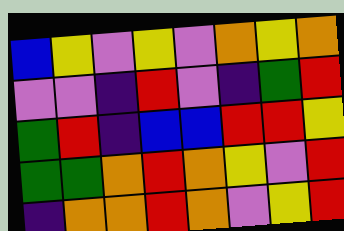[["blue", "yellow", "violet", "yellow", "violet", "orange", "yellow", "orange"], ["violet", "violet", "indigo", "red", "violet", "indigo", "green", "red"], ["green", "red", "indigo", "blue", "blue", "red", "red", "yellow"], ["green", "green", "orange", "red", "orange", "yellow", "violet", "red"], ["indigo", "orange", "orange", "red", "orange", "violet", "yellow", "red"]]